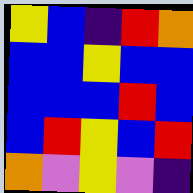[["yellow", "blue", "indigo", "red", "orange"], ["blue", "blue", "yellow", "blue", "blue"], ["blue", "blue", "blue", "red", "blue"], ["blue", "red", "yellow", "blue", "red"], ["orange", "violet", "yellow", "violet", "indigo"]]